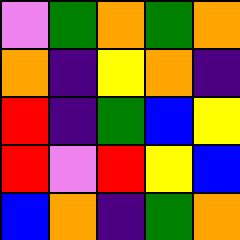[["violet", "green", "orange", "green", "orange"], ["orange", "indigo", "yellow", "orange", "indigo"], ["red", "indigo", "green", "blue", "yellow"], ["red", "violet", "red", "yellow", "blue"], ["blue", "orange", "indigo", "green", "orange"]]